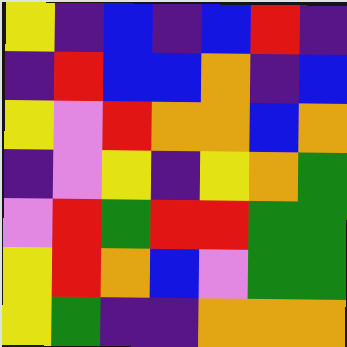[["yellow", "indigo", "blue", "indigo", "blue", "red", "indigo"], ["indigo", "red", "blue", "blue", "orange", "indigo", "blue"], ["yellow", "violet", "red", "orange", "orange", "blue", "orange"], ["indigo", "violet", "yellow", "indigo", "yellow", "orange", "green"], ["violet", "red", "green", "red", "red", "green", "green"], ["yellow", "red", "orange", "blue", "violet", "green", "green"], ["yellow", "green", "indigo", "indigo", "orange", "orange", "orange"]]